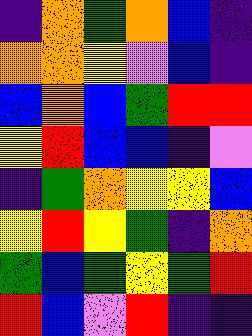[["indigo", "orange", "green", "orange", "blue", "indigo"], ["orange", "orange", "yellow", "violet", "blue", "indigo"], ["blue", "orange", "blue", "green", "red", "red"], ["yellow", "red", "blue", "blue", "indigo", "violet"], ["indigo", "green", "orange", "yellow", "yellow", "blue"], ["yellow", "red", "yellow", "green", "indigo", "orange"], ["green", "blue", "green", "yellow", "green", "red"], ["red", "blue", "violet", "red", "indigo", "indigo"]]